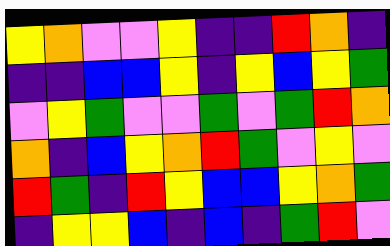[["yellow", "orange", "violet", "violet", "yellow", "indigo", "indigo", "red", "orange", "indigo"], ["indigo", "indigo", "blue", "blue", "yellow", "indigo", "yellow", "blue", "yellow", "green"], ["violet", "yellow", "green", "violet", "violet", "green", "violet", "green", "red", "orange"], ["orange", "indigo", "blue", "yellow", "orange", "red", "green", "violet", "yellow", "violet"], ["red", "green", "indigo", "red", "yellow", "blue", "blue", "yellow", "orange", "green"], ["indigo", "yellow", "yellow", "blue", "indigo", "blue", "indigo", "green", "red", "violet"]]